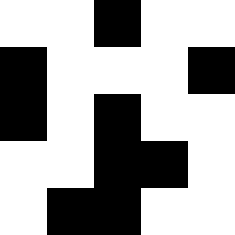[["white", "white", "black", "white", "white"], ["black", "white", "white", "white", "black"], ["black", "white", "black", "white", "white"], ["white", "white", "black", "black", "white"], ["white", "black", "black", "white", "white"]]